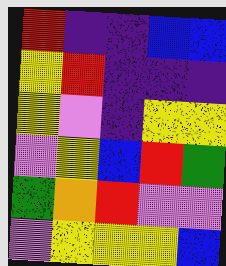[["red", "indigo", "indigo", "blue", "blue"], ["yellow", "red", "indigo", "indigo", "indigo"], ["yellow", "violet", "indigo", "yellow", "yellow"], ["violet", "yellow", "blue", "red", "green"], ["green", "orange", "red", "violet", "violet"], ["violet", "yellow", "yellow", "yellow", "blue"]]